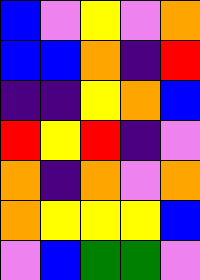[["blue", "violet", "yellow", "violet", "orange"], ["blue", "blue", "orange", "indigo", "red"], ["indigo", "indigo", "yellow", "orange", "blue"], ["red", "yellow", "red", "indigo", "violet"], ["orange", "indigo", "orange", "violet", "orange"], ["orange", "yellow", "yellow", "yellow", "blue"], ["violet", "blue", "green", "green", "violet"]]